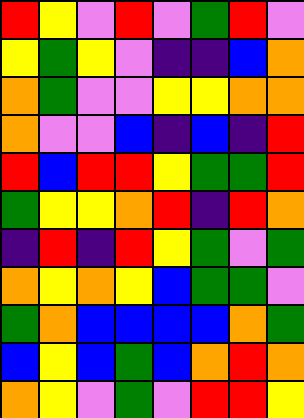[["red", "yellow", "violet", "red", "violet", "green", "red", "violet"], ["yellow", "green", "yellow", "violet", "indigo", "indigo", "blue", "orange"], ["orange", "green", "violet", "violet", "yellow", "yellow", "orange", "orange"], ["orange", "violet", "violet", "blue", "indigo", "blue", "indigo", "red"], ["red", "blue", "red", "red", "yellow", "green", "green", "red"], ["green", "yellow", "yellow", "orange", "red", "indigo", "red", "orange"], ["indigo", "red", "indigo", "red", "yellow", "green", "violet", "green"], ["orange", "yellow", "orange", "yellow", "blue", "green", "green", "violet"], ["green", "orange", "blue", "blue", "blue", "blue", "orange", "green"], ["blue", "yellow", "blue", "green", "blue", "orange", "red", "orange"], ["orange", "yellow", "violet", "green", "violet", "red", "red", "yellow"]]